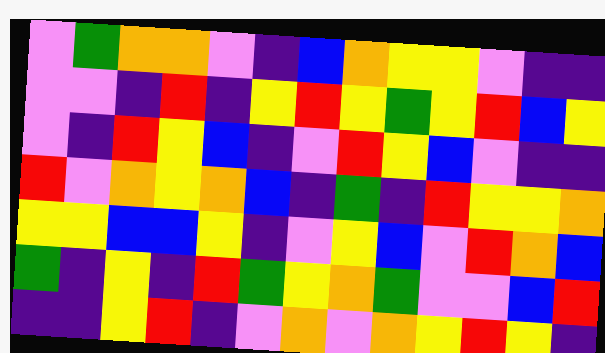[["violet", "green", "orange", "orange", "violet", "indigo", "blue", "orange", "yellow", "yellow", "violet", "indigo", "indigo"], ["violet", "violet", "indigo", "red", "indigo", "yellow", "red", "yellow", "green", "yellow", "red", "blue", "yellow"], ["violet", "indigo", "red", "yellow", "blue", "indigo", "violet", "red", "yellow", "blue", "violet", "indigo", "indigo"], ["red", "violet", "orange", "yellow", "orange", "blue", "indigo", "green", "indigo", "red", "yellow", "yellow", "orange"], ["yellow", "yellow", "blue", "blue", "yellow", "indigo", "violet", "yellow", "blue", "violet", "red", "orange", "blue"], ["green", "indigo", "yellow", "indigo", "red", "green", "yellow", "orange", "green", "violet", "violet", "blue", "red"], ["indigo", "indigo", "yellow", "red", "indigo", "violet", "orange", "violet", "orange", "yellow", "red", "yellow", "indigo"]]